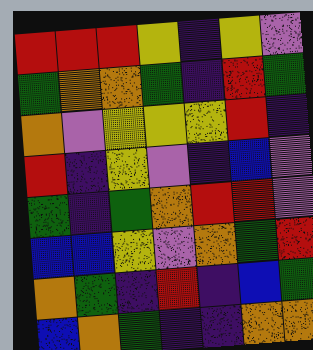[["red", "red", "red", "yellow", "indigo", "yellow", "violet"], ["green", "orange", "orange", "green", "indigo", "red", "green"], ["orange", "violet", "yellow", "yellow", "yellow", "red", "indigo"], ["red", "indigo", "yellow", "violet", "indigo", "blue", "violet"], ["green", "indigo", "green", "orange", "red", "red", "violet"], ["blue", "blue", "yellow", "violet", "orange", "green", "red"], ["orange", "green", "indigo", "red", "indigo", "blue", "green"], ["blue", "orange", "green", "indigo", "indigo", "orange", "orange"]]